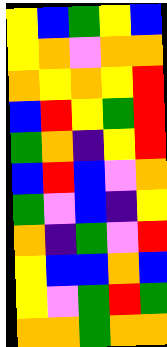[["yellow", "blue", "green", "yellow", "blue"], ["yellow", "orange", "violet", "orange", "orange"], ["orange", "yellow", "orange", "yellow", "red"], ["blue", "red", "yellow", "green", "red"], ["green", "orange", "indigo", "yellow", "red"], ["blue", "red", "blue", "violet", "orange"], ["green", "violet", "blue", "indigo", "yellow"], ["orange", "indigo", "green", "violet", "red"], ["yellow", "blue", "blue", "orange", "blue"], ["yellow", "violet", "green", "red", "green"], ["orange", "orange", "green", "orange", "orange"]]